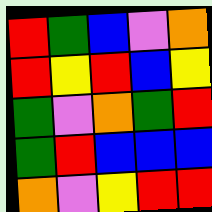[["red", "green", "blue", "violet", "orange"], ["red", "yellow", "red", "blue", "yellow"], ["green", "violet", "orange", "green", "red"], ["green", "red", "blue", "blue", "blue"], ["orange", "violet", "yellow", "red", "red"]]